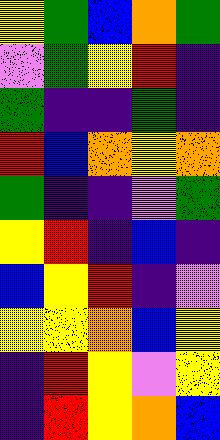[["yellow", "green", "blue", "orange", "green"], ["violet", "green", "yellow", "red", "indigo"], ["green", "indigo", "indigo", "green", "indigo"], ["red", "blue", "orange", "yellow", "orange"], ["green", "indigo", "indigo", "violet", "green"], ["yellow", "red", "indigo", "blue", "indigo"], ["blue", "yellow", "red", "indigo", "violet"], ["yellow", "yellow", "orange", "blue", "yellow"], ["indigo", "red", "yellow", "violet", "yellow"], ["indigo", "red", "yellow", "orange", "blue"]]